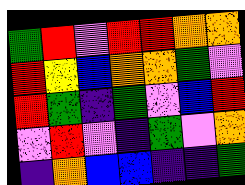[["green", "red", "violet", "red", "red", "orange", "orange"], ["red", "yellow", "blue", "orange", "orange", "green", "violet"], ["red", "green", "indigo", "green", "violet", "blue", "red"], ["violet", "red", "violet", "indigo", "green", "violet", "orange"], ["indigo", "orange", "blue", "blue", "indigo", "indigo", "green"]]